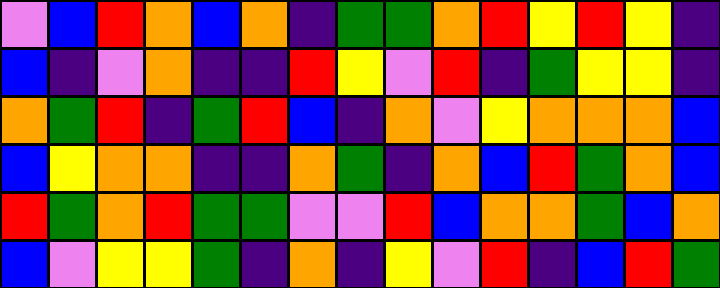[["violet", "blue", "red", "orange", "blue", "orange", "indigo", "green", "green", "orange", "red", "yellow", "red", "yellow", "indigo"], ["blue", "indigo", "violet", "orange", "indigo", "indigo", "red", "yellow", "violet", "red", "indigo", "green", "yellow", "yellow", "indigo"], ["orange", "green", "red", "indigo", "green", "red", "blue", "indigo", "orange", "violet", "yellow", "orange", "orange", "orange", "blue"], ["blue", "yellow", "orange", "orange", "indigo", "indigo", "orange", "green", "indigo", "orange", "blue", "red", "green", "orange", "blue"], ["red", "green", "orange", "red", "green", "green", "violet", "violet", "red", "blue", "orange", "orange", "green", "blue", "orange"], ["blue", "violet", "yellow", "yellow", "green", "indigo", "orange", "indigo", "yellow", "violet", "red", "indigo", "blue", "red", "green"]]